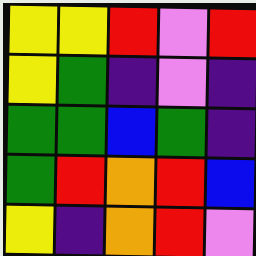[["yellow", "yellow", "red", "violet", "red"], ["yellow", "green", "indigo", "violet", "indigo"], ["green", "green", "blue", "green", "indigo"], ["green", "red", "orange", "red", "blue"], ["yellow", "indigo", "orange", "red", "violet"]]